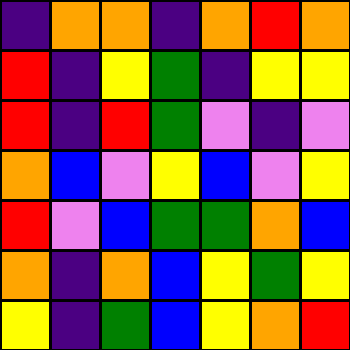[["indigo", "orange", "orange", "indigo", "orange", "red", "orange"], ["red", "indigo", "yellow", "green", "indigo", "yellow", "yellow"], ["red", "indigo", "red", "green", "violet", "indigo", "violet"], ["orange", "blue", "violet", "yellow", "blue", "violet", "yellow"], ["red", "violet", "blue", "green", "green", "orange", "blue"], ["orange", "indigo", "orange", "blue", "yellow", "green", "yellow"], ["yellow", "indigo", "green", "blue", "yellow", "orange", "red"]]